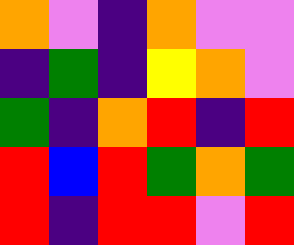[["orange", "violet", "indigo", "orange", "violet", "violet"], ["indigo", "green", "indigo", "yellow", "orange", "violet"], ["green", "indigo", "orange", "red", "indigo", "red"], ["red", "blue", "red", "green", "orange", "green"], ["red", "indigo", "red", "red", "violet", "red"]]